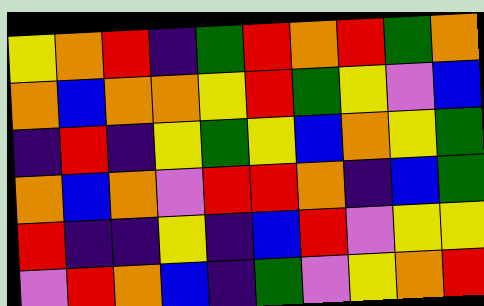[["yellow", "orange", "red", "indigo", "green", "red", "orange", "red", "green", "orange"], ["orange", "blue", "orange", "orange", "yellow", "red", "green", "yellow", "violet", "blue"], ["indigo", "red", "indigo", "yellow", "green", "yellow", "blue", "orange", "yellow", "green"], ["orange", "blue", "orange", "violet", "red", "red", "orange", "indigo", "blue", "green"], ["red", "indigo", "indigo", "yellow", "indigo", "blue", "red", "violet", "yellow", "yellow"], ["violet", "red", "orange", "blue", "indigo", "green", "violet", "yellow", "orange", "red"]]